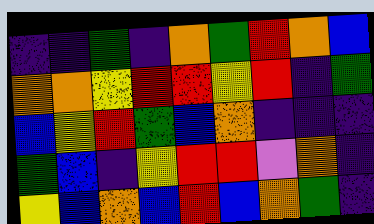[["indigo", "indigo", "green", "indigo", "orange", "green", "red", "orange", "blue"], ["orange", "orange", "yellow", "red", "red", "yellow", "red", "indigo", "green"], ["blue", "yellow", "red", "green", "blue", "orange", "indigo", "indigo", "indigo"], ["green", "blue", "indigo", "yellow", "red", "red", "violet", "orange", "indigo"], ["yellow", "blue", "orange", "blue", "red", "blue", "orange", "green", "indigo"]]